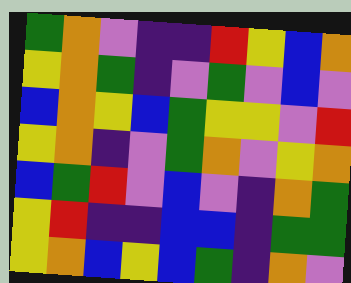[["green", "orange", "violet", "indigo", "indigo", "red", "yellow", "blue", "orange"], ["yellow", "orange", "green", "indigo", "violet", "green", "violet", "blue", "violet"], ["blue", "orange", "yellow", "blue", "green", "yellow", "yellow", "violet", "red"], ["yellow", "orange", "indigo", "violet", "green", "orange", "violet", "yellow", "orange"], ["blue", "green", "red", "violet", "blue", "violet", "indigo", "orange", "green"], ["yellow", "red", "indigo", "indigo", "blue", "blue", "indigo", "green", "green"], ["yellow", "orange", "blue", "yellow", "blue", "green", "indigo", "orange", "violet"]]